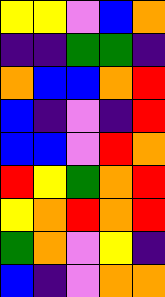[["yellow", "yellow", "violet", "blue", "orange"], ["indigo", "indigo", "green", "green", "indigo"], ["orange", "blue", "blue", "orange", "red"], ["blue", "indigo", "violet", "indigo", "red"], ["blue", "blue", "violet", "red", "orange"], ["red", "yellow", "green", "orange", "red"], ["yellow", "orange", "red", "orange", "red"], ["green", "orange", "violet", "yellow", "indigo"], ["blue", "indigo", "violet", "orange", "orange"]]